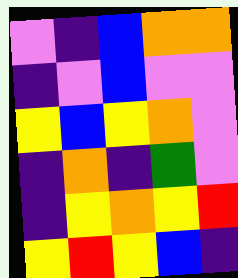[["violet", "indigo", "blue", "orange", "orange"], ["indigo", "violet", "blue", "violet", "violet"], ["yellow", "blue", "yellow", "orange", "violet"], ["indigo", "orange", "indigo", "green", "violet"], ["indigo", "yellow", "orange", "yellow", "red"], ["yellow", "red", "yellow", "blue", "indigo"]]